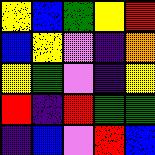[["yellow", "blue", "green", "yellow", "red"], ["blue", "yellow", "violet", "indigo", "orange"], ["yellow", "green", "violet", "indigo", "yellow"], ["red", "indigo", "red", "green", "green"], ["indigo", "blue", "violet", "red", "blue"]]